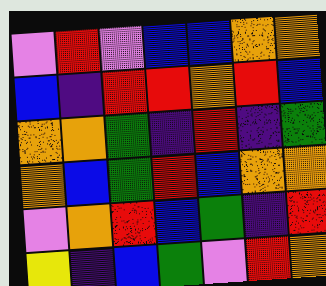[["violet", "red", "violet", "blue", "blue", "orange", "orange"], ["blue", "indigo", "red", "red", "orange", "red", "blue"], ["orange", "orange", "green", "indigo", "red", "indigo", "green"], ["orange", "blue", "green", "red", "blue", "orange", "orange"], ["violet", "orange", "red", "blue", "green", "indigo", "red"], ["yellow", "indigo", "blue", "green", "violet", "red", "orange"]]